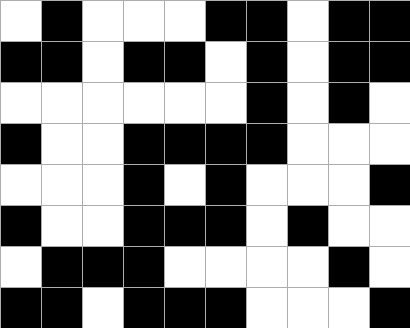[["white", "black", "white", "white", "white", "black", "black", "white", "black", "black"], ["black", "black", "white", "black", "black", "white", "black", "white", "black", "black"], ["white", "white", "white", "white", "white", "white", "black", "white", "black", "white"], ["black", "white", "white", "black", "black", "black", "black", "white", "white", "white"], ["white", "white", "white", "black", "white", "black", "white", "white", "white", "black"], ["black", "white", "white", "black", "black", "black", "white", "black", "white", "white"], ["white", "black", "black", "black", "white", "white", "white", "white", "black", "white"], ["black", "black", "white", "black", "black", "black", "white", "white", "white", "black"]]